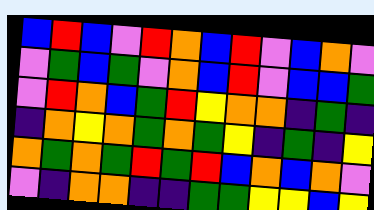[["blue", "red", "blue", "violet", "red", "orange", "blue", "red", "violet", "blue", "orange", "violet"], ["violet", "green", "blue", "green", "violet", "orange", "blue", "red", "violet", "blue", "blue", "green"], ["violet", "red", "orange", "blue", "green", "red", "yellow", "orange", "orange", "indigo", "green", "indigo"], ["indigo", "orange", "yellow", "orange", "green", "orange", "green", "yellow", "indigo", "green", "indigo", "yellow"], ["orange", "green", "orange", "green", "red", "green", "red", "blue", "orange", "blue", "orange", "violet"], ["violet", "indigo", "orange", "orange", "indigo", "indigo", "green", "green", "yellow", "yellow", "blue", "yellow"]]